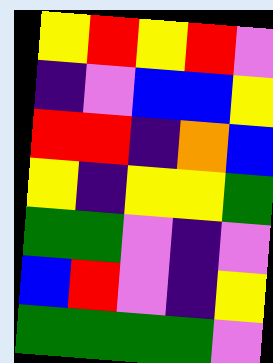[["yellow", "red", "yellow", "red", "violet"], ["indigo", "violet", "blue", "blue", "yellow"], ["red", "red", "indigo", "orange", "blue"], ["yellow", "indigo", "yellow", "yellow", "green"], ["green", "green", "violet", "indigo", "violet"], ["blue", "red", "violet", "indigo", "yellow"], ["green", "green", "green", "green", "violet"]]